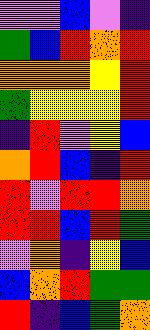[["violet", "violet", "blue", "violet", "indigo"], ["green", "blue", "red", "orange", "red"], ["orange", "orange", "orange", "yellow", "red"], ["green", "yellow", "yellow", "yellow", "red"], ["indigo", "red", "violet", "yellow", "blue"], ["orange", "red", "blue", "indigo", "red"], ["red", "violet", "red", "red", "orange"], ["red", "red", "blue", "red", "green"], ["violet", "orange", "indigo", "yellow", "blue"], ["blue", "orange", "red", "green", "green"], ["red", "indigo", "blue", "green", "orange"]]